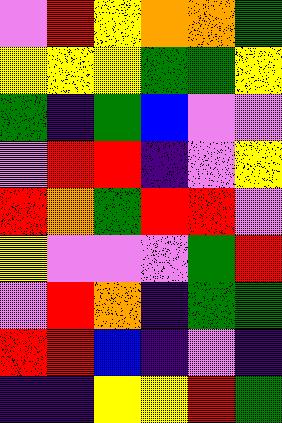[["violet", "red", "yellow", "orange", "orange", "green"], ["yellow", "yellow", "yellow", "green", "green", "yellow"], ["green", "indigo", "green", "blue", "violet", "violet"], ["violet", "red", "red", "indigo", "violet", "yellow"], ["red", "orange", "green", "red", "red", "violet"], ["yellow", "violet", "violet", "violet", "green", "red"], ["violet", "red", "orange", "indigo", "green", "green"], ["red", "red", "blue", "indigo", "violet", "indigo"], ["indigo", "indigo", "yellow", "yellow", "red", "green"]]